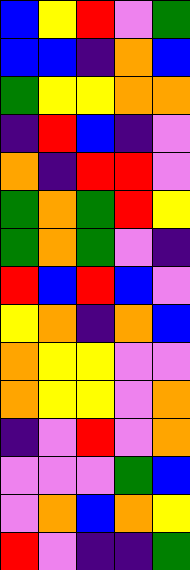[["blue", "yellow", "red", "violet", "green"], ["blue", "blue", "indigo", "orange", "blue"], ["green", "yellow", "yellow", "orange", "orange"], ["indigo", "red", "blue", "indigo", "violet"], ["orange", "indigo", "red", "red", "violet"], ["green", "orange", "green", "red", "yellow"], ["green", "orange", "green", "violet", "indigo"], ["red", "blue", "red", "blue", "violet"], ["yellow", "orange", "indigo", "orange", "blue"], ["orange", "yellow", "yellow", "violet", "violet"], ["orange", "yellow", "yellow", "violet", "orange"], ["indigo", "violet", "red", "violet", "orange"], ["violet", "violet", "violet", "green", "blue"], ["violet", "orange", "blue", "orange", "yellow"], ["red", "violet", "indigo", "indigo", "green"]]